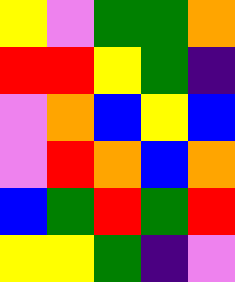[["yellow", "violet", "green", "green", "orange"], ["red", "red", "yellow", "green", "indigo"], ["violet", "orange", "blue", "yellow", "blue"], ["violet", "red", "orange", "blue", "orange"], ["blue", "green", "red", "green", "red"], ["yellow", "yellow", "green", "indigo", "violet"]]